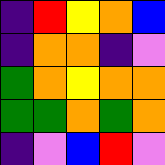[["indigo", "red", "yellow", "orange", "blue"], ["indigo", "orange", "orange", "indigo", "violet"], ["green", "orange", "yellow", "orange", "orange"], ["green", "green", "orange", "green", "orange"], ["indigo", "violet", "blue", "red", "violet"]]